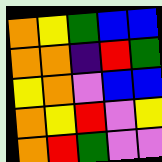[["orange", "yellow", "green", "blue", "blue"], ["orange", "orange", "indigo", "red", "green"], ["yellow", "orange", "violet", "blue", "blue"], ["orange", "yellow", "red", "violet", "yellow"], ["orange", "red", "green", "violet", "violet"]]